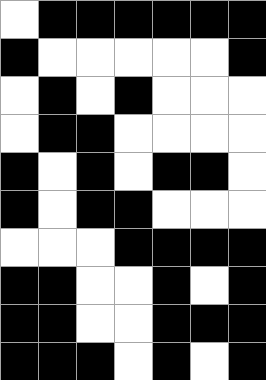[["white", "black", "black", "black", "black", "black", "black"], ["black", "white", "white", "white", "white", "white", "black"], ["white", "black", "white", "black", "white", "white", "white"], ["white", "black", "black", "white", "white", "white", "white"], ["black", "white", "black", "white", "black", "black", "white"], ["black", "white", "black", "black", "white", "white", "white"], ["white", "white", "white", "black", "black", "black", "black"], ["black", "black", "white", "white", "black", "white", "black"], ["black", "black", "white", "white", "black", "black", "black"], ["black", "black", "black", "white", "black", "white", "black"]]